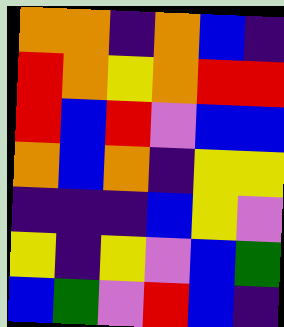[["orange", "orange", "indigo", "orange", "blue", "indigo"], ["red", "orange", "yellow", "orange", "red", "red"], ["red", "blue", "red", "violet", "blue", "blue"], ["orange", "blue", "orange", "indigo", "yellow", "yellow"], ["indigo", "indigo", "indigo", "blue", "yellow", "violet"], ["yellow", "indigo", "yellow", "violet", "blue", "green"], ["blue", "green", "violet", "red", "blue", "indigo"]]